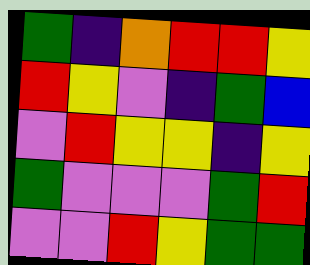[["green", "indigo", "orange", "red", "red", "yellow"], ["red", "yellow", "violet", "indigo", "green", "blue"], ["violet", "red", "yellow", "yellow", "indigo", "yellow"], ["green", "violet", "violet", "violet", "green", "red"], ["violet", "violet", "red", "yellow", "green", "green"]]